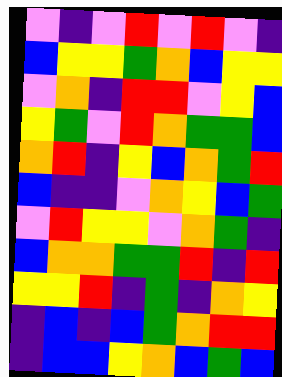[["violet", "indigo", "violet", "red", "violet", "red", "violet", "indigo"], ["blue", "yellow", "yellow", "green", "orange", "blue", "yellow", "yellow"], ["violet", "orange", "indigo", "red", "red", "violet", "yellow", "blue"], ["yellow", "green", "violet", "red", "orange", "green", "green", "blue"], ["orange", "red", "indigo", "yellow", "blue", "orange", "green", "red"], ["blue", "indigo", "indigo", "violet", "orange", "yellow", "blue", "green"], ["violet", "red", "yellow", "yellow", "violet", "orange", "green", "indigo"], ["blue", "orange", "orange", "green", "green", "red", "indigo", "red"], ["yellow", "yellow", "red", "indigo", "green", "indigo", "orange", "yellow"], ["indigo", "blue", "indigo", "blue", "green", "orange", "red", "red"], ["indigo", "blue", "blue", "yellow", "orange", "blue", "green", "blue"]]